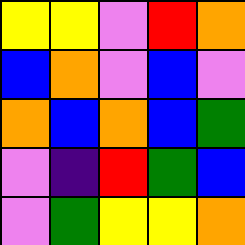[["yellow", "yellow", "violet", "red", "orange"], ["blue", "orange", "violet", "blue", "violet"], ["orange", "blue", "orange", "blue", "green"], ["violet", "indigo", "red", "green", "blue"], ["violet", "green", "yellow", "yellow", "orange"]]